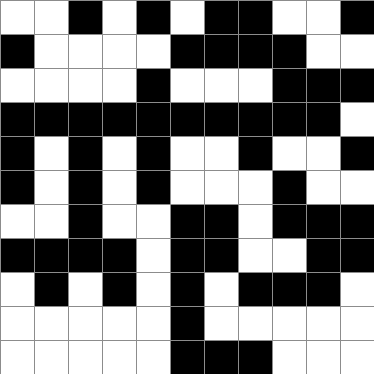[["white", "white", "black", "white", "black", "white", "black", "black", "white", "white", "black"], ["black", "white", "white", "white", "white", "black", "black", "black", "black", "white", "white"], ["white", "white", "white", "white", "black", "white", "white", "white", "black", "black", "black"], ["black", "black", "black", "black", "black", "black", "black", "black", "black", "black", "white"], ["black", "white", "black", "white", "black", "white", "white", "black", "white", "white", "black"], ["black", "white", "black", "white", "black", "white", "white", "white", "black", "white", "white"], ["white", "white", "black", "white", "white", "black", "black", "white", "black", "black", "black"], ["black", "black", "black", "black", "white", "black", "black", "white", "white", "black", "black"], ["white", "black", "white", "black", "white", "black", "white", "black", "black", "black", "white"], ["white", "white", "white", "white", "white", "black", "white", "white", "white", "white", "white"], ["white", "white", "white", "white", "white", "black", "black", "black", "white", "white", "white"]]